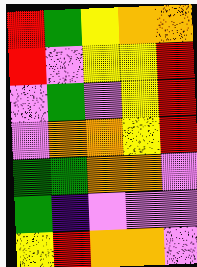[["red", "green", "yellow", "orange", "orange"], ["red", "violet", "yellow", "yellow", "red"], ["violet", "green", "violet", "yellow", "red"], ["violet", "orange", "orange", "yellow", "red"], ["green", "green", "orange", "orange", "violet"], ["green", "indigo", "violet", "violet", "violet"], ["yellow", "red", "orange", "orange", "violet"]]